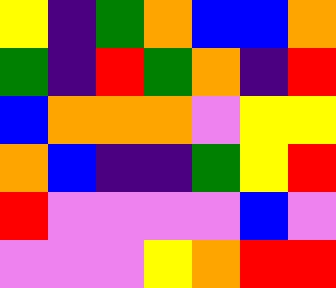[["yellow", "indigo", "green", "orange", "blue", "blue", "orange"], ["green", "indigo", "red", "green", "orange", "indigo", "red"], ["blue", "orange", "orange", "orange", "violet", "yellow", "yellow"], ["orange", "blue", "indigo", "indigo", "green", "yellow", "red"], ["red", "violet", "violet", "violet", "violet", "blue", "violet"], ["violet", "violet", "violet", "yellow", "orange", "red", "red"]]